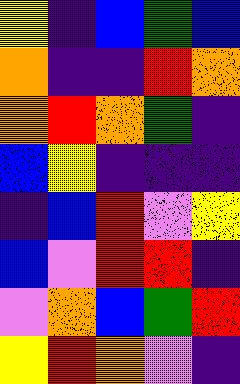[["yellow", "indigo", "blue", "green", "blue"], ["orange", "indigo", "indigo", "red", "orange"], ["orange", "red", "orange", "green", "indigo"], ["blue", "yellow", "indigo", "indigo", "indigo"], ["indigo", "blue", "red", "violet", "yellow"], ["blue", "violet", "red", "red", "indigo"], ["violet", "orange", "blue", "green", "red"], ["yellow", "red", "orange", "violet", "indigo"]]